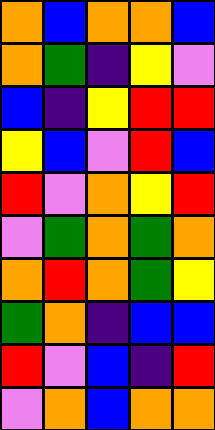[["orange", "blue", "orange", "orange", "blue"], ["orange", "green", "indigo", "yellow", "violet"], ["blue", "indigo", "yellow", "red", "red"], ["yellow", "blue", "violet", "red", "blue"], ["red", "violet", "orange", "yellow", "red"], ["violet", "green", "orange", "green", "orange"], ["orange", "red", "orange", "green", "yellow"], ["green", "orange", "indigo", "blue", "blue"], ["red", "violet", "blue", "indigo", "red"], ["violet", "orange", "blue", "orange", "orange"]]